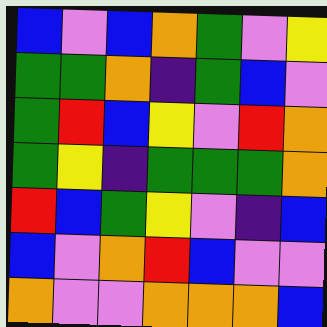[["blue", "violet", "blue", "orange", "green", "violet", "yellow"], ["green", "green", "orange", "indigo", "green", "blue", "violet"], ["green", "red", "blue", "yellow", "violet", "red", "orange"], ["green", "yellow", "indigo", "green", "green", "green", "orange"], ["red", "blue", "green", "yellow", "violet", "indigo", "blue"], ["blue", "violet", "orange", "red", "blue", "violet", "violet"], ["orange", "violet", "violet", "orange", "orange", "orange", "blue"]]